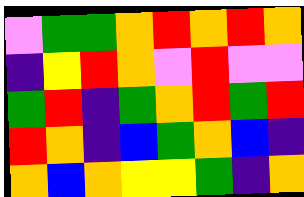[["violet", "green", "green", "orange", "red", "orange", "red", "orange"], ["indigo", "yellow", "red", "orange", "violet", "red", "violet", "violet"], ["green", "red", "indigo", "green", "orange", "red", "green", "red"], ["red", "orange", "indigo", "blue", "green", "orange", "blue", "indigo"], ["orange", "blue", "orange", "yellow", "yellow", "green", "indigo", "orange"]]